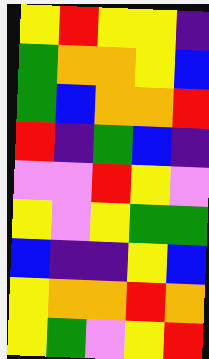[["yellow", "red", "yellow", "yellow", "indigo"], ["green", "orange", "orange", "yellow", "blue"], ["green", "blue", "orange", "orange", "red"], ["red", "indigo", "green", "blue", "indigo"], ["violet", "violet", "red", "yellow", "violet"], ["yellow", "violet", "yellow", "green", "green"], ["blue", "indigo", "indigo", "yellow", "blue"], ["yellow", "orange", "orange", "red", "orange"], ["yellow", "green", "violet", "yellow", "red"]]